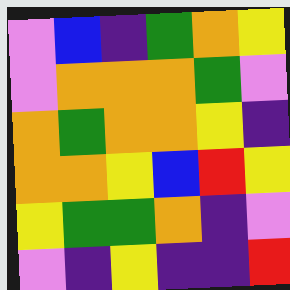[["violet", "blue", "indigo", "green", "orange", "yellow"], ["violet", "orange", "orange", "orange", "green", "violet"], ["orange", "green", "orange", "orange", "yellow", "indigo"], ["orange", "orange", "yellow", "blue", "red", "yellow"], ["yellow", "green", "green", "orange", "indigo", "violet"], ["violet", "indigo", "yellow", "indigo", "indigo", "red"]]